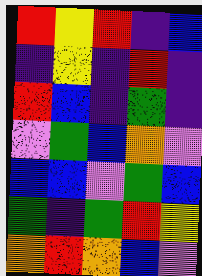[["red", "yellow", "red", "indigo", "blue"], ["indigo", "yellow", "indigo", "red", "indigo"], ["red", "blue", "indigo", "green", "indigo"], ["violet", "green", "blue", "orange", "violet"], ["blue", "blue", "violet", "green", "blue"], ["green", "indigo", "green", "red", "yellow"], ["orange", "red", "orange", "blue", "violet"]]